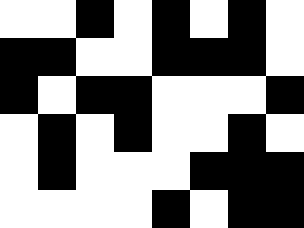[["white", "white", "black", "white", "black", "white", "black", "white"], ["black", "black", "white", "white", "black", "black", "black", "white"], ["black", "white", "black", "black", "white", "white", "white", "black"], ["white", "black", "white", "black", "white", "white", "black", "white"], ["white", "black", "white", "white", "white", "black", "black", "black"], ["white", "white", "white", "white", "black", "white", "black", "black"]]